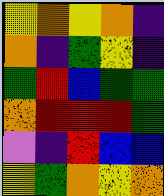[["yellow", "orange", "yellow", "orange", "indigo"], ["orange", "indigo", "green", "yellow", "indigo"], ["green", "red", "blue", "green", "green"], ["orange", "red", "red", "red", "green"], ["violet", "indigo", "red", "blue", "blue"], ["yellow", "green", "orange", "yellow", "orange"]]